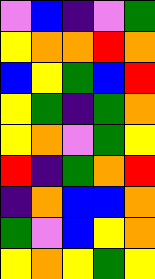[["violet", "blue", "indigo", "violet", "green"], ["yellow", "orange", "orange", "red", "orange"], ["blue", "yellow", "green", "blue", "red"], ["yellow", "green", "indigo", "green", "orange"], ["yellow", "orange", "violet", "green", "yellow"], ["red", "indigo", "green", "orange", "red"], ["indigo", "orange", "blue", "blue", "orange"], ["green", "violet", "blue", "yellow", "orange"], ["yellow", "orange", "yellow", "green", "yellow"]]